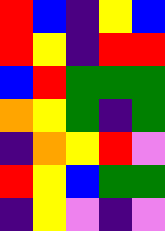[["red", "blue", "indigo", "yellow", "blue"], ["red", "yellow", "indigo", "red", "red"], ["blue", "red", "green", "green", "green"], ["orange", "yellow", "green", "indigo", "green"], ["indigo", "orange", "yellow", "red", "violet"], ["red", "yellow", "blue", "green", "green"], ["indigo", "yellow", "violet", "indigo", "violet"]]